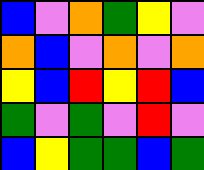[["blue", "violet", "orange", "green", "yellow", "violet"], ["orange", "blue", "violet", "orange", "violet", "orange"], ["yellow", "blue", "red", "yellow", "red", "blue"], ["green", "violet", "green", "violet", "red", "violet"], ["blue", "yellow", "green", "green", "blue", "green"]]